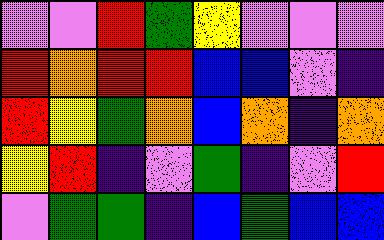[["violet", "violet", "red", "green", "yellow", "violet", "violet", "violet"], ["red", "orange", "red", "red", "blue", "blue", "violet", "indigo"], ["red", "yellow", "green", "orange", "blue", "orange", "indigo", "orange"], ["yellow", "red", "indigo", "violet", "green", "indigo", "violet", "red"], ["violet", "green", "green", "indigo", "blue", "green", "blue", "blue"]]